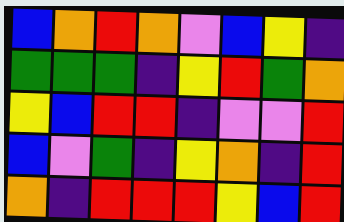[["blue", "orange", "red", "orange", "violet", "blue", "yellow", "indigo"], ["green", "green", "green", "indigo", "yellow", "red", "green", "orange"], ["yellow", "blue", "red", "red", "indigo", "violet", "violet", "red"], ["blue", "violet", "green", "indigo", "yellow", "orange", "indigo", "red"], ["orange", "indigo", "red", "red", "red", "yellow", "blue", "red"]]